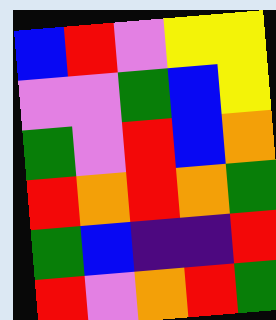[["blue", "red", "violet", "yellow", "yellow"], ["violet", "violet", "green", "blue", "yellow"], ["green", "violet", "red", "blue", "orange"], ["red", "orange", "red", "orange", "green"], ["green", "blue", "indigo", "indigo", "red"], ["red", "violet", "orange", "red", "green"]]